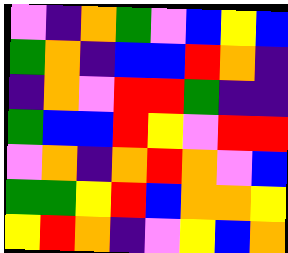[["violet", "indigo", "orange", "green", "violet", "blue", "yellow", "blue"], ["green", "orange", "indigo", "blue", "blue", "red", "orange", "indigo"], ["indigo", "orange", "violet", "red", "red", "green", "indigo", "indigo"], ["green", "blue", "blue", "red", "yellow", "violet", "red", "red"], ["violet", "orange", "indigo", "orange", "red", "orange", "violet", "blue"], ["green", "green", "yellow", "red", "blue", "orange", "orange", "yellow"], ["yellow", "red", "orange", "indigo", "violet", "yellow", "blue", "orange"]]